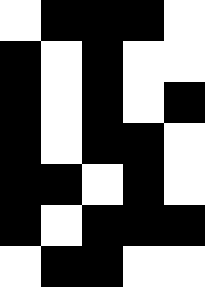[["white", "black", "black", "black", "white"], ["black", "white", "black", "white", "white"], ["black", "white", "black", "white", "black"], ["black", "white", "black", "black", "white"], ["black", "black", "white", "black", "white"], ["black", "white", "black", "black", "black"], ["white", "black", "black", "white", "white"]]